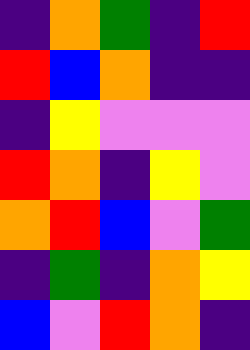[["indigo", "orange", "green", "indigo", "red"], ["red", "blue", "orange", "indigo", "indigo"], ["indigo", "yellow", "violet", "violet", "violet"], ["red", "orange", "indigo", "yellow", "violet"], ["orange", "red", "blue", "violet", "green"], ["indigo", "green", "indigo", "orange", "yellow"], ["blue", "violet", "red", "orange", "indigo"]]